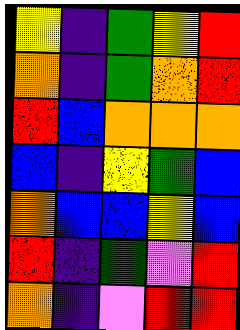[["yellow", "indigo", "green", "yellow", "red"], ["orange", "indigo", "green", "orange", "red"], ["red", "blue", "orange", "orange", "orange"], ["blue", "indigo", "yellow", "green", "blue"], ["orange", "blue", "blue", "yellow", "blue"], ["red", "indigo", "green", "violet", "red"], ["orange", "indigo", "violet", "red", "red"]]